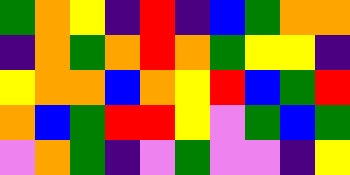[["green", "orange", "yellow", "indigo", "red", "indigo", "blue", "green", "orange", "orange"], ["indigo", "orange", "green", "orange", "red", "orange", "green", "yellow", "yellow", "indigo"], ["yellow", "orange", "orange", "blue", "orange", "yellow", "red", "blue", "green", "red"], ["orange", "blue", "green", "red", "red", "yellow", "violet", "green", "blue", "green"], ["violet", "orange", "green", "indigo", "violet", "green", "violet", "violet", "indigo", "yellow"]]